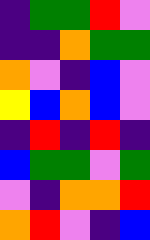[["indigo", "green", "green", "red", "violet"], ["indigo", "indigo", "orange", "green", "green"], ["orange", "violet", "indigo", "blue", "violet"], ["yellow", "blue", "orange", "blue", "violet"], ["indigo", "red", "indigo", "red", "indigo"], ["blue", "green", "green", "violet", "green"], ["violet", "indigo", "orange", "orange", "red"], ["orange", "red", "violet", "indigo", "blue"]]